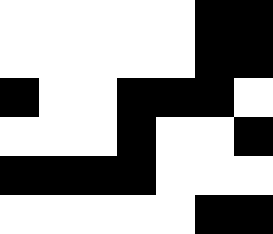[["white", "white", "white", "white", "white", "black", "black"], ["white", "white", "white", "white", "white", "black", "black"], ["black", "white", "white", "black", "black", "black", "white"], ["white", "white", "white", "black", "white", "white", "black"], ["black", "black", "black", "black", "white", "white", "white"], ["white", "white", "white", "white", "white", "black", "black"]]